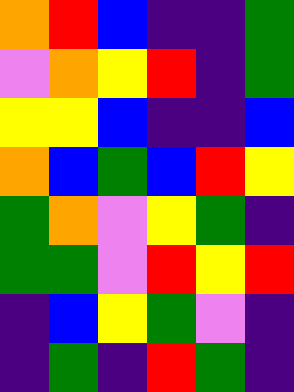[["orange", "red", "blue", "indigo", "indigo", "green"], ["violet", "orange", "yellow", "red", "indigo", "green"], ["yellow", "yellow", "blue", "indigo", "indigo", "blue"], ["orange", "blue", "green", "blue", "red", "yellow"], ["green", "orange", "violet", "yellow", "green", "indigo"], ["green", "green", "violet", "red", "yellow", "red"], ["indigo", "blue", "yellow", "green", "violet", "indigo"], ["indigo", "green", "indigo", "red", "green", "indigo"]]